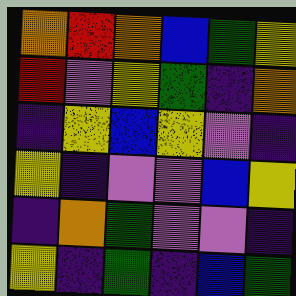[["orange", "red", "orange", "blue", "green", "yellow"], ["red", "violet", "yellow", "green", "indigo", "orange"], ["indigo", "yellow", "blue", "yellow", "violet", "indigo"], ["yellow", "indigo", "violet", "violet", "blue", "yellow"], ["indigo", "orange", "green", "violet", "violet", "indigo"], ["yellow", "indigo", "green", "indigo", "blue", "green"]]